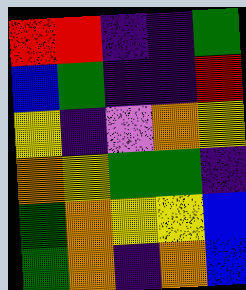[["red", "red", "indigo", "indigo", "green"], ["blue", "green", "indigo", "indigo", "red"], ["yellow", "indigo", "violet", "orange", "yellow"], ["orange", "yellow", "green", "green", "indigo"], ["green", "orange", "yellow", "yellow", "blue"], ["green", "orange", "indigo", "orange", "blue"]]